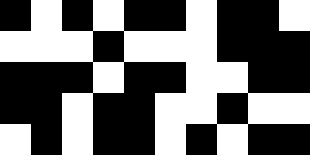[["black", "white", "black", "white", "black", "black", "white", "black", "black", "white"], ["white", "white", "white", "black", "white", "white", "white", "black", "black", "black"], ["black", "black", "black", "white", "black", "black", "white", "white", "black", "black"], ["black", "black", "white", "black", "black", "white", "white", "black", "white", "white"], ["white", "black", "white", "black", "black", "white", "black", "white", "black", "black"]]